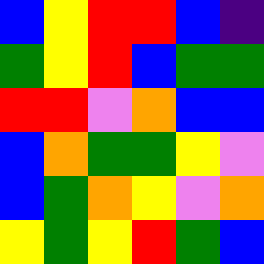[["blue", "yellow", "red", "red", "blue", "indigo"], ["green", "yellow", "red", "blue", "green", "green"], ["red", "red", "violet", "orange", "blue", "blue"], ["blue", "orange", "green", "green", "yellow", "violet"], ["blue", "green", "orange", "yellow", "violet", "orange"], ["yellow", "green", "yellow", "red", "green", "blue"]]